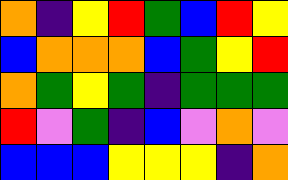[["orange", "indigo", "yellow", "red", "green", "blue", "red", "yellow"], ["blue", "orange", "orange", "orange", "blue", "green", "yellow", "red"], ["orange", "green", "yellow", "green", "indigo", "green", "green", "green"], ["red", "violet", "green", "indigo", "blue", "violet", "orange", "violet"], ["blue", "blue", "blue", "yellow", "yellow", "yellow", "indigo", "orange"]]